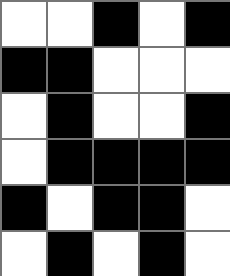[["white", "white", "black", "white", "black"], ["black", "black", "white", "white", "white"], ["white", "black", "white", "white", "black"], ["white", "black", "black", "black", "black"], ["black", "white", "black", "black", "white"], ["white", "black", "white", "black", "white"]]